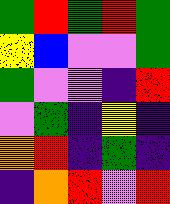[["green", "red", "green", "red", "green"], ["yellow", "blue", "violet", "violet", "green"], ["green", "violet", "violet", "indigo", "red"], ["violet", "green", "indigo", "yellow", "indigo"], ["orange", "red", "indigo", "green", "indigo"], ["indigo", "orange", "red", "violet", "red"]]